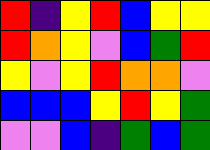[["red", "indigo", "yellow", "red", "blue", "yellow", "yellow"], ["red", "orange", "yellow", "violet", "blue", "green", "red"], ["yellow", "violet", "yellow", "red", "orange", "orange", "violet"], ["blue", "blue", "blue", "yellow", "red", "yellow", "green"], ["violet", "violet", "blue", "indigo", "green", "blue", "green"]]